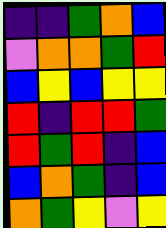[["indigo", "indigo", "green", "orange", "blue"], ["violet", "orange", "orange", "green", "red"], ["blue", "yellow", "blue", "yellow", "yellow"], ["red", "indigo", "red", "red", "green"], ["red", "green", "red", "indigo", "blue"], ["blue", "orange", "green", "indigo", "blue"], ["orange", "green", "yellow", "violet", "yellow"]]